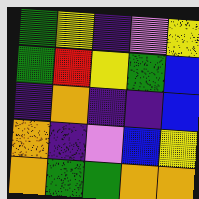[["green", "yellow", "indigo", "violet", "yellow"], ["green", "red", "yellow", "green", "blue"], ["indigo", "orange", "indigo", "indigo", "blue"], ["orange", "indigo", "violet", "blue", "yellow"], ["orange", "green", "green", "orange", "orange"]]